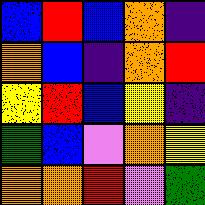[["blue", "red", "blue", "orange", "indigo"], ["orange", "blue", "indigo", "orange", "red"], ["yellow", "red", "blue", "yellow", "indigo"], ["green", "blue", "violet", "orange", "yellow"], ["orange", "orange", "red", "violet", "green"]]